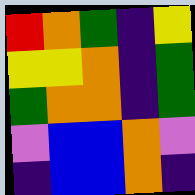[["red", "orange", "green", "indigo", "yellow"], ["yellow", "yellow", "orange", "indigo", "green"], ["green", "orange", "orange", "indigo", "green"], ["violet", "blue", "blue", "orange", "violet"], ["indigo", "blue", "blue", "orange", "indigo"]]